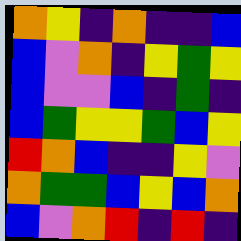[["orange", "yellow", "indigo", "orange", "indigo", "indigo", "blue"], ["blue", "violet", "orange", "indigo", "yellow", "green", "yellow"], ["blue", "violet", "violet", "blue", "indigo", "green", "indigo"], ["blue", "green", "yellow", "yellow", "green", "blue", "yellow"], ["red", "orange", "blue", "indigo", "indigo", "yellow", "violet"], ["orange", "green", "green", "blue", "yellow", "blue", "orange"], ["blue", "violet", "orange", "red", "indigo", "red", "indigo"]]